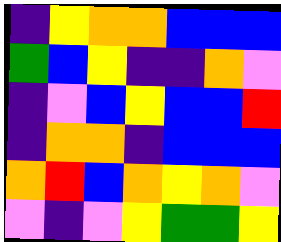[["indigo", "yellow", "orange", "orange", "blue", "blue", "blue"], ["green", "blue", "yellow", "indigo", "indigo", "orange", "violet"], ["indigo", "violet", "blue", "yellow", "blue", "blue", "red"], ["indigo", "orange", "orange", "indigo", "blue", "blue", "blue"], ["orange", "red", "blue", "orange", "yellow", "orange", "violet"], ["violet", "indigo", "violet", "yellow", "green", "green", "yellow"]]